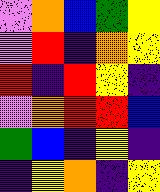[["violet", "orange", "blue", "green", "yellow"], ["violet", "red", "indigo", "orange", "yellow"], ["red", "indigo", "red", "yellow", "indigo"], ["violet", "orange", "red", "red", "blue"], ["green", "blue", "indigo", "yellow", "indigo"], ["indigo", "yellow", "orange", "indigo", "yellow"]]